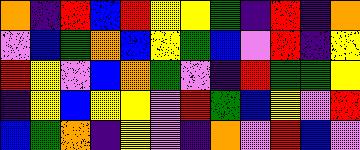[["orange", "indigo", "red", "blue", "red", "yellow", "yellow", "green", "indigo", "red", "indigo", "orange"], ["violet", "blue", "green", "orange", "blue", "yellow", "green", "blue", "violet", "red", "indigo", "yellow"], ["red", "yellow", "violet", "blue", "orange", "green", "violet", "indigo", "red", "green", "green", "yellow"], ["indigo", "yellow", "blue", "yellow", "yellow", "violet", "red", "green", "blue", "yellow", "violet", "red"], ["blue", "green", "orange", "indigo", "yellow", "violet", "indigo", "orange", "violet", "red", "blue", "violet"]]